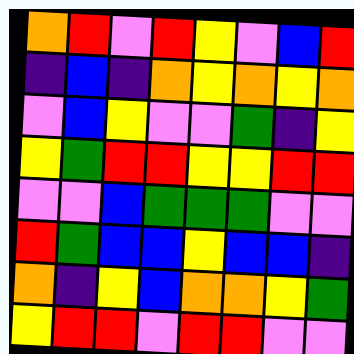[["orange", "red", "violet", "red", "yellow", "violet", "blue", "red"], ["indigo", "blue", "indigo", "orange", "yellow", "orange", "yellow", "orange"], ["violet", "blue", "yellow", "violet", "violet", "green", "indigo", "yellow"], ["yellow", "green", "red", "red", "yellow", "yellow", "red", "red"], ["violet", "violet", "blue", "green", "green", "green", "violet", "violet"], ["red", "green", "blue", "blue", "yellow", "blue", "blue", "indigo"], ["orange", "indigo", "yellow", "blue", "orange", "orange", "yellow", "green"], ["yellow", "red", "red", "violet", "red", "red", "violet", "violet"]]